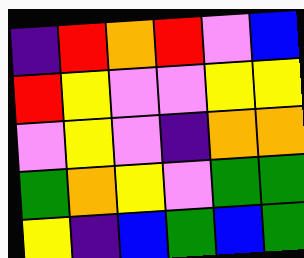[["indigo", "red", "orange", "red", "violet", "blue"], ["red", "yellow", "violet", "violet", "yellow", "yellow"], ["violet", "yellow", "violet", "indigo", "orange", "orange"], ["green", "orange", "yellow", "violet", "green", "green"], ["yellow", "indigo", "blue", "green", "blue", "green"]]